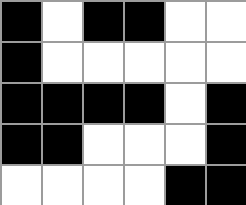[["black", "white", "black", "black", "white", "white"], ["black", "white", "white", "white", "white", "white"], ["black", "black", "black", "black", "white", "black"], ["black", "black", "white", "white", "white", "black"], ["white", "white", "white", "white", "black", "black"]]